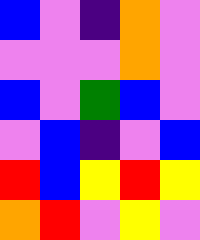[["blue", "violet", "indigo", "orange", "violet"], ["violet", "violet", "violet", "orange", "violet"], ["blue", "violet", "green", "blue", "violet"], ["violet", "blue", "indigo", "violet", "blue"], ["red", "blue", "yellow", "red", "yellow"], ["orange", "red", "violet", "yellow", "violet"]]